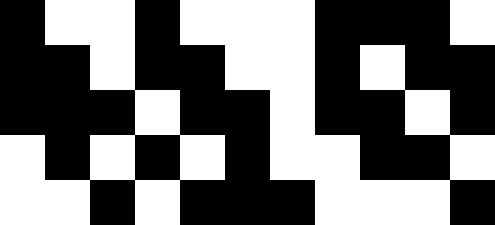[["black", "white", "white", "black", "white", "white", "white", "black", "black", "black", "white"], ["black", "black", "white", "black", "black", "white", "white", "black", "white", "black", "black"], ["black", "black", "black", "white", "black", "black", "white", "black", "black", "white", "black"], ["white", "black", "white", "black", "white", "black", "white", "white", "black", "black", "white"], ["white", "white", "black", "white", "black", "black", "black", "white", "white", "white", "black"]]